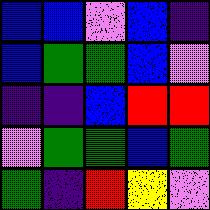[["blue", "blue", "violet", "blue", "indigo"], ["blue", "green", "green", "blue", "violet"], ["indigo", "indigo", "blue", "red", "red"], ["violet", "green", "green", "blue", "green"], ["green", "indigo", "red", "yellow", "violet"]]